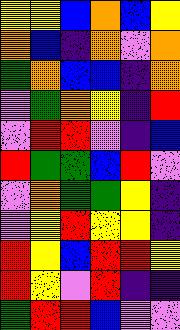[["yellow", "yellow", "blue", "orange", "blue", "yellow"], ["orange", "blue", "indigo", "orange", "violet", "orange"], ["green", "orange", "blue", "blue", "indigo", "orange"], ["violet", "green", "orange", "yellow", "indigo", "red"], ["violet", "red", "red", "violet", "indigo", "blue"], ["red", "green", "green", "blue", "red", "violet"], ["violet", "orange", "green", "green", "yellow", "indigo"], ["violet", "yellow", "red", "yellow", "yellow", "indigo"], ["red", "yellow", "blue", "red", "red", "yellow"], ["red", "yellow", "violet", "red", "indigo", "indigo"], ["green", "red", "red", "blue", "violet", "violet"]]